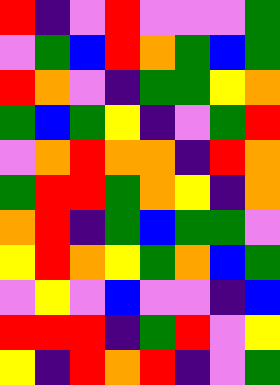[["red", "indigo", "violet", "red", "violet", "violet", "violet", "green"], ["violet", "green", "blue", "red", "orange", "green", "blue", "green"], ["red", "orange", "violet", "indigo", "green", "green", "yellow", "orange"], ["green", "blue", "green", "yellow", "indigo", "violet", "green", "red"], ["violet", "orange", "red", "orange", "orange", "indigo", "red", "orange"], ["green", "red", "red", "green", "orange", "yellow", "indigo", "orange"], ["orange", "red", "indigo", "green", "blue", "green", "green", "violet"], ["yellow", "red", "orange", "yellow", "green", "orange", "blue", "green"], ["violet", "yellow", "violet", "blue", "violet", "violet", "indigo", "blue"], ["red", "red", "red", "indigo", "green", "red", "violet", "yellow"], ["yellow", "indigo", "red", "orange", "red", "indigo", "violet", "green"]]